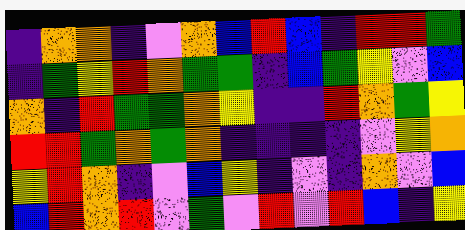[["indigo", "orange", "orange", "indigo", "violet", "orange", "blue", "red", "blue", "indigo", "red", "red", "green"], ["indigo", "green", "yellow", "red", "orange", "green", "green", "indigo", "blue", "green", "yellow", "violet", "blue"], ["orange", "indigo", "red", "green", "green", "orange", "yellow", "indigo", "indigo", "red", "orange", "green", "yellow"], ["red", "red", "green", "orange", "green", "orange", "indigo", "indigo", "indigo", "indigo", "violet", "yellow", "orange"], ["yellow", "red", "orange", "indigo", "violet", "blue", "yellow", "indigo", "violet", "indigo", "orange", "violet", "blue"], ["blue", "red", "orange", "red", "violet", "green", "violet", "red", "violet", "red", "blue", "indigo", "yellow"]]